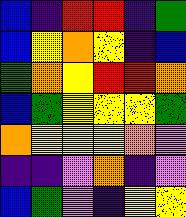[["blue", "indigo", "red", "red", "indigo", "green"], ["blue", "yellow", "orange", "yellow", "indigo", "blue"], ["green", "orange", "yellow", "red", "red", "orange"], ["blue", "green", "yellow", "yellow", "yellow", "green"], ["orange", "yellow", "yellow", "yellow", "orange", "violet"], ["indigo", "indigo", "violet", "orange", "indigo", "violet"], ["blue", "green", "violet", "indigo", "yellow", "yellow"]]